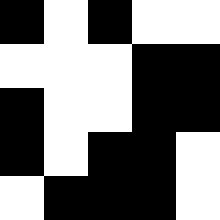[["black", "white", "black", "white", "white"], ["white", "white", "white", "black", "black"], ["black", "white", "white", "black", "black"], ["black", "white", "black", "black", "white"], ["white", "black", "black", "black", "white"]]